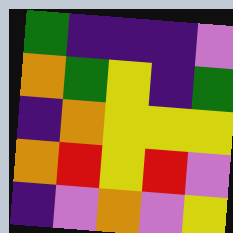[["green", "indigo", "indigo", "indigo", "violet"], ["orange", "green", "yellow", "indigo", "green"], ["indigo", "orange", "yellow", "yellow", "yellow"], ["orange", "red", "yellow", "red", "violet"], ["indigo", "violet", "orange", "violet", "yellow"]]